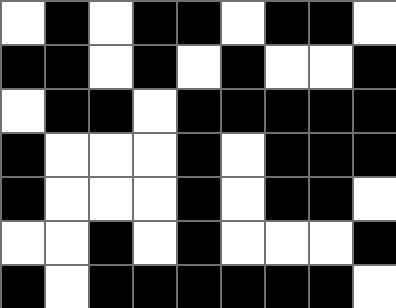[["white", "black", "white", "black", "black", "white", "black", "black", "white"], ["black", "black", "white", "black", "white", "black", "white", "white", "black"], ["white", "black", "black", "white", "black", "black", "black", "black", "black"], ["black", "white", "white", "white", "black", "white", "black", "black", "black"], ["black", "white", "white", "white", "black", "white", "black", "black", "white"], ["white", "white", "black", "white", "black", "white", "white", "white", "black"], ["black", "white", "black", "black", "black", "black", "black", "black", "white"]]